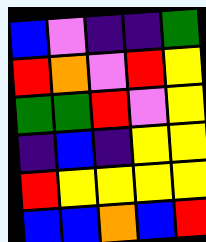[["blue", "violet", "indigo", "indigo", "green"], ["red", "orange", "violet", "red", "yellow"], ["green", "green", "red", "violet", "yellow"], ["indigo", "blue", "indigo", "yellow", "yellow"], ["red", "yellow", "yellow", "yellow", "yellow"], ["blue", "blue", "orange", "blue", "red"]]